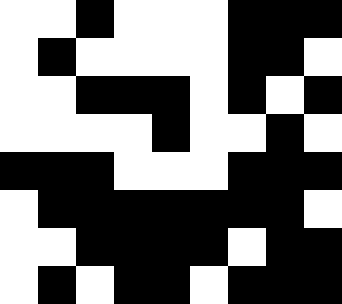[["white", "white", "black", "white", "white", "white", "black", "black", "black"], ["white", "black", "white", "white", "white", "white", "black", "black", "white"], ["white", "white", "black", "black", "black", "white", "black", "white", "black"], ["white", "white", "white", "white", "black", "white", "white", "black", "white"], ["black", "black", "black", "white", "white", "white", "black", "black", "black"], ["white", "black", "black", "black", "black", "black", "black", "black", "white"], ["white", "white", "black", "black", "black", "black", "white", "black", "black"], ["white", "black", "white", "black", "black", "white", "black", "black", "black"]]